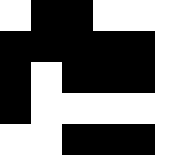[["white", "black", "black", "white", "white", "white"], ["black", "black", "black", "black", "black", "white"], ["black", "white", "black", "black", "black", "white"], ["black", "white", "white", "white", "white", "white"], ["white", "white", "black", "black", "black", "white"]]